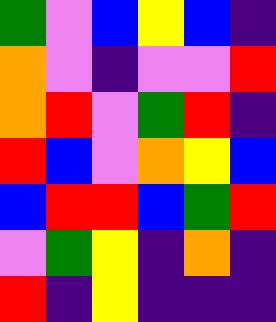[["green", "violet", "blue", "yellow", "blue", "indigo"], ["orange", "violet", "indigo", "violet", "violet", "red"], ["orange", "red", "violet", "green", "red", "indigo"], ["red", "blue", "violet", "orange", "yellow", "blue"], ["blue", "red", "red", "blue", "green", "red"], ["violet", "green", "yellow", "indigo", "orange", "indigo"], ["red", "indigo", "yellow", "indigo", "indigo", "indigo"]]